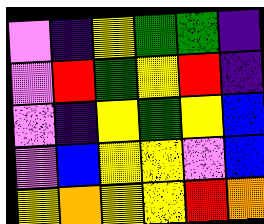[["violet", "indigo", "yellow", "green", "green", "indigo"], ["violet", "red", "green", "yellow", "red", "indigo"], ["violet", "indigo", "yellow", "green", "yellow", "blue"], ["violet", "blue", "yellow", "yellow", "violet", "blue"], ["yellow", "orange", "yellow", "yellow", "red", "orange"]]